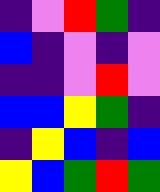[["indigo", "violet", "red", "green", "indigo"], ["blue", "indigo", "violet", "indigo", "violet"], ["indigo", "indigo", "violet", "red", "violet"], ["blue", "blue", "yellow", "green", "indigo"], ["indigo", "yellow", "blue", "indigo", "blue"], ["yellow", "blue", "green", "red", "green"]]